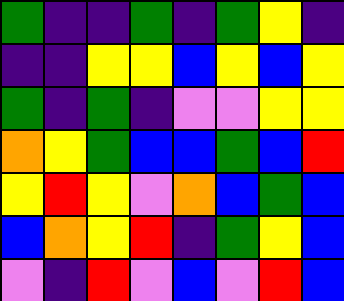[["green", "indigo", "indigo", "green", "indigo", "green", "yellow", "indigo"], ["indigo", "indigo", "yellow", "yellow", "blue", "yellow", "blue", "yellow"], ["green", "indigo", "green", "indigo", "violet", "violet", "yellow", "yellow"], ["orange", "yellow", "green", "blue", "blue", "green", "blue", "red"], ["yellow", "red", "yellow", "violet", "orange", "blue", "green", "blue"], ["blue", "orange", "yellow", "red", "indigo", "green", "yellow", "blue"], ["violet", "indigo", "red", "violet", "blue", "violet", "red", "blue"]]